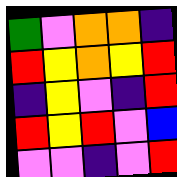[["green", "violet", "orange", "orange", "indigo"], ["red", "yellow", "orange", "yellow", "red"], ["indigo", "yellow", "violet", "indigo", "red"], ["red", "yellow", "red", "violet", "blue"], ["violet", "violet", "indigo", "violet", "red"]]